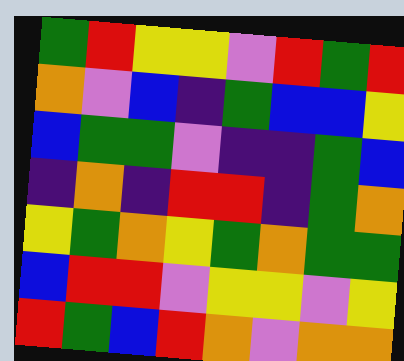[["green", "red", "yellow", "yellow", "violet", "red", "green", "red"], ["orange", "violet", "blue", "indigo", "green", "blue", "blue", "yellow"], ["blue", "green", "green", "violet", "indigo", "indigo", "green", "blue"], ["indigo", "orange", "indigo", "red", "red", "indigo", "green", "orange"], ["yellow", "green", "orange", "yellow", "green", "orange", "green", "green"], ["blue", "red", "red", "violet", "yellow", "yellow", "violet", "yellow"], ["red", "green", "blue", "red", "orange", "violet", "orange", "orange"]]